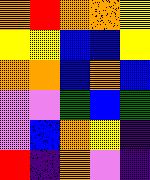[["orange", "red", "orange", "orange", "yellow"], ["yellow", "yellow", "blue", "blue", "yellow"], ["orange", "orange", "blue", "orange", "blue"], ["violet", "violet", "green", "blue", "green"], ["violet", "blue", "orange", "yellow", "indigo"], ["red", "indigo", "orange", "violet", "indigo"]]